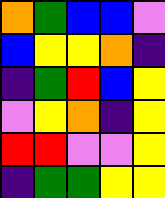[["orange", "green", "blue", "blue", "violet"], ["blue", "yellow", "yellow", "orange", "indigo"], ["indigo", "green", "red", "blue", "yellow"], ["violet", "yellow", "orange", "indigo", "yellow"], ["red", "red", "violet", "violet", "yellow"], ["indigo", "green", "green", "yellow", "yellow"]]